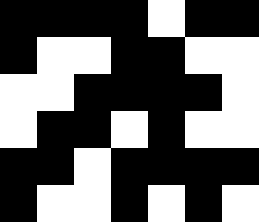[["black", "black", "black", "black", "white", "black", "black"], ["black", "white", "white", "black", "black", "white", "white"], ["white", "white", "black", "black", "black", "black", "white"], ["white", "black", "black", "white", "black", "white", "white"], ["black", "black", "white", "black", "black", "black", "black"], ["black", "white", "white", "black", "white", "black", "white"]]